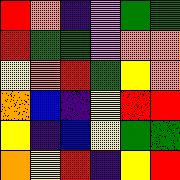[["red", "orange", "indigo", "violet", "green", "green"], ["red", "green", "green", "violet", "orange", "orange"], ["yellow", "orange", "red", "green", "yellow", "orange"], ["orange", "blue", "indigo", "yellow", "red", "red"], ["yellow", "indigo", "blue", "yellow", "green", "green"], ["orange", "yellow", "red", "indigo", "yellow", "red"]]